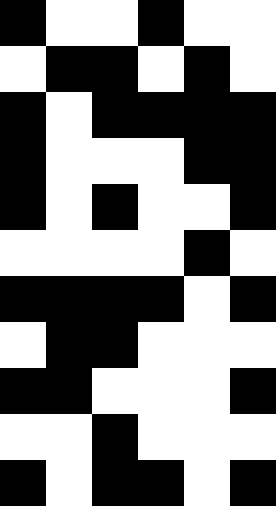[["black", "white", "white", "black", "white", "white"], ["white", "black", "black", "white", "black", "white"], ["black", "white", "black", "black", "black", "black"], ["black", "white", "white", "white", "black", "black"], ["black", "white", "black", "white", "white", "black"], ["white", "white", "white", "white", "black", "white"], ["black", "black", "black", "black", "white", "black"], ["white", "black", "black", "white", "white", "white"], ["black", "black", "white", "white", "white", "black"], ["white", "white", "black", "white", "white", "white"], ["black", "white", "black", "black", "white", "black"]]